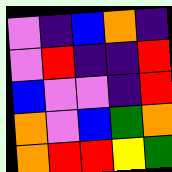[["violet", "indigo", "blue", "orange", "indigo"], ["violet", "red", "indigo", "indigo", "red"], ["blue", "violet", "violet", "indigo", "red"], ["orange", "violet", "blue", "green", "orange"], ["orange", "red", "red", "yellow", "green"]]